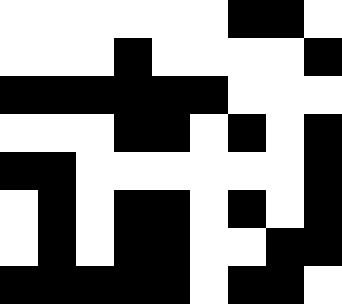[["white", "white", "white", "white", "white", "white", "black", "black", "white"], ["white", "white", "white", "black", "white", "white", "white", "white", "black"], ["black", "black", "black", "black", "black", "black", "white", "white", "white"], ["white", "white", "white", "black", "black", "white", "black", "white", "black"], ["black", "black", "white", "white", "white", "white", "white", "white", "black"], ["white", "black", "white", "black", "black", "white", "black", "white", "black"], ["white", "black", "white", "black", "black", "white", "white", "black", "black"], ["black", "black", "black", "black", "black", "white", "black", "black", "white"]]